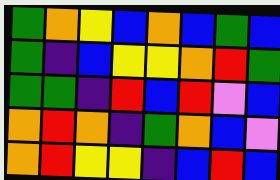[["green", "orange", "yellow", "blue", "orange", "blue", "green", "blue"], ["green", "indigo", "blue", "yellow", "yellow", "orange", "red", "green"], ["green", "green", "indigo", "red", "blue", "red", "violet", "blue"], ["orange", "red", "orange", "indigo", "green", "orange", "blue", "violet"], ["orange", "red", "yellow", "yellow", "indigo", "blue", "red", "blue"]]